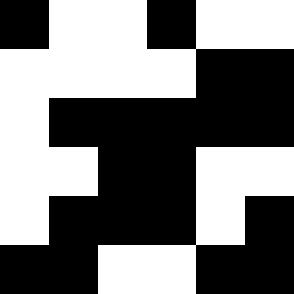[["black", "white", "white", "black", "white", "white"], ["white", "white", "white", "white", "black", "black"], ["white", "black", "black", "black", "black", "black"], ["white", "white", "black", "black", "white", "white"], ["white", "black", "black", "black", "white", "black"], ["black", "black", "white", "white", "black", "black"]]